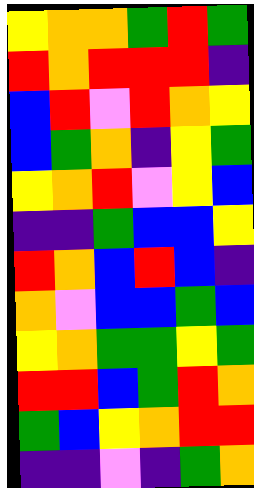[["yellow", "orange", "orange", "green", "red", "green"], ["red", "orange", "red", "red", "red", "indigo"], ["blue", "red", "violet", "red", "orange", "yellow"], ["blue", "green", "orange", "indigo", "yellow", "green"], ["yellow", "orange", "red", "violet", "yellow", "blue"], ["indigo", "indigo", "green", "blue", "blue", "yellow"], ["red", "orange", "blue", "red", "blue", "indigo"], ["orange", "violet", "blue", "blue", "green", "blue"], ["yellow", "orange", "green", "green", "yellow", "green"], ["red", "red", "blue", "green", "red", "orange"], ["green", "blue", "yellow", "orange", "red", "red"], ["indigo", "indigo", "violet", "indigo", "green", "orange"]]